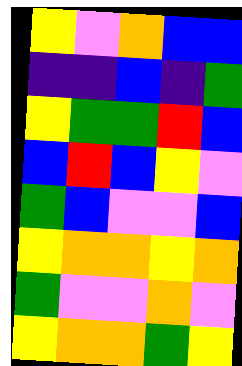[["yellow", "violet", "orange", "blue", "blue"], ["indigo", "indigo", "blue", "indigo", "green"], ["yellow", "green", "green", "red", "blue"], ["blue", "red", "blue", "yellow", "violet"], ["green", "blue", "violet", "violet", "blue"], ["yellow", "orange", "orange", "yellow", "orange"], ["green", "violet", "violet", "orange", "violet"], ["yellow", "orange", "orange", "green", "yellow"]]